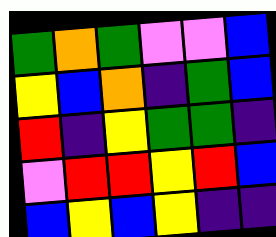[["green", "orange", "green", "violet", "violet", "blue"], ["yellow", "blue", "orange", "indigo", "green", "blue"], ["red", "indigo", "yellow", "green", "green", "indigo"], ["violet", "red", "red", "yellow", "red", "blue"], ["blue", "yellow", "blue", "yellow", "indigo", "indigo"]]